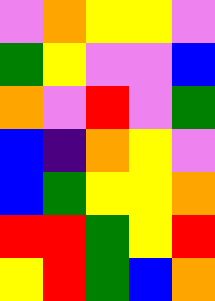[["violet", "orange", "yellow", "yellow", "violet"], ["green", "yellow", "violet", "violet", "blue"], ["orange", "violet", "red", "violet", "green"], ["blue", "indigo", "orange", "yellow", "violet"], ["blue", "green", "yellow", "yellow", "orange"], ["red", "red", "green", "yellow", "red"], ["yellow", "red", "green", "blue", "orange"]]